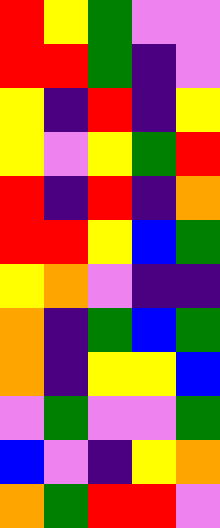[["red", "yellow", "green", "violet", "violet"], ["red", "red", "green", "indigo", "violet"], ["yellow", "indigo", "red", "indigo", "yellow"], ["yellow", "violet", "yellow", "green", "red"], ["red", "indigo", "red", "indigo", "orange"], ["red", "red", "yellow", "blue", "green"], ["yellow", "orange", "violet", "indigo", "indigo"], ["orange", "indigo", "green", "blue", "green"], ["orange", "indigo", "yellow", "yellow", "blue"], ["violet", "green", "violet", "violet", "green"], ["blue", "violet", "indigo", "yellow", "orange"], ["orange", "green", "red", "red", "violet"]]